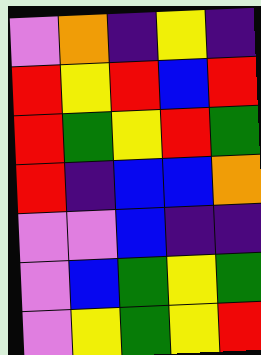[["violet", "orange", "indigo", "yellow", "indigo"], ["red", "yellow", "red", "blue", "red"], ["red", "green", "yellow", "red", "green"], ["red", "indigo", "blue", "blue", "orange"], ["violet", "violet", "blue", "indigo", "indigo"], ["violet", "blue", "green", "yellow", "green"], ["violet", "yellow", "green", "yellow", "red"]]